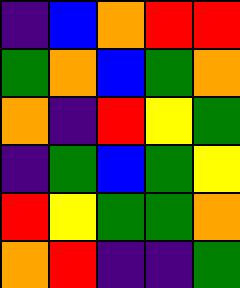[["indigo", "blue", "orange", "red", "red"], ["green", "orange", "blue", "green", "orange"], ["orange", "indigo", "red", "yellow", "green"], ["indigo", "green", "blue", "green", "yellow"], ["red", "yellow", "green", "green", "orange"], ["orange", "red", "indigo", "indigo", "green"]]